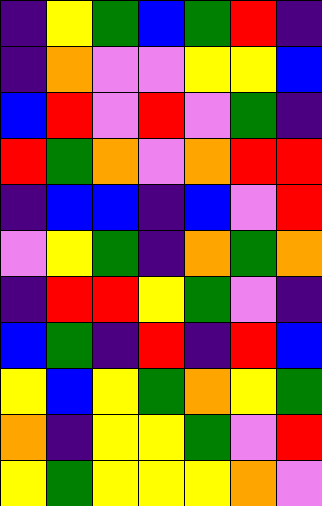[["indigo", "yellow", "green", "blue", "green", "red", "indigo"], ["indigo", "orange", "violet", "violet", "yellow", "yellow", "blue"], ["blue", "red", "violet", "red", "violet", "green", "indigo"], ["red", "green", "orange", "violet", "orange", "red", "red"], ["indigo", "blue", "blue", "indigo", "blue", "violet", "red"], ["violet", "yellow", "green", "indigo", "orange", "green", "orange"], ["indigo", "red", "red", "yellow", "green", "violet", "indigo"], ["blue", "green", "indigo", "red", "indigo", "red", "blue"], ["yellow", "blue", "yellow", "green", "orange", "yellow", "green"], ["orange", "indigo", "yellow", "yellow", "green", "violet", "red"], ["yellow", "green", "yellow", "yellow", "yellow", "orange", "violet"]]